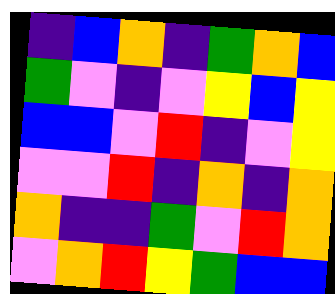[["indigo", "blue", "orange", "indigo", "green", "orange", "blue"], ["green", "violet", "indigo", "violet", "yellow", "blue", "yellow"], ["blue", "blue", "violet", "red", "indigo", "violet", "yellow"], ["violet", "violet", "red", "indigo", "orange", "indigo", "orange"], ["orange", "indigo", "indigo", "green", "violet", "red", "orange"], ["violet", "orange", "red", "yellow", "green", "blue", "blue"]]